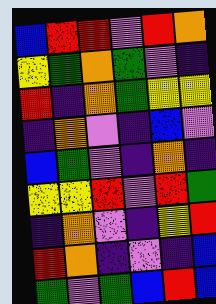[["blue", "red", "red", "violet", "red", "orange"], ["yellow", "green", "orange", "green", "violet", "indigo"], ["red", "indigo", "orange", "green", "yellow", "yellow"], ["indigo", "orange", "violet", "indigo", "blue", "violet"], ["blue", "green", "violet", "indigo", "orange", "indigo"], ["yellow", "yellow", "red", "violet", "red", "green"], ["indigo", "orange", "violet", "indigo", "yellow", "red"], ["red", "orange", "indigo", "violet", "indigo", "blue"], ["green", "violet", "green", "blue", "red", "blue"]]